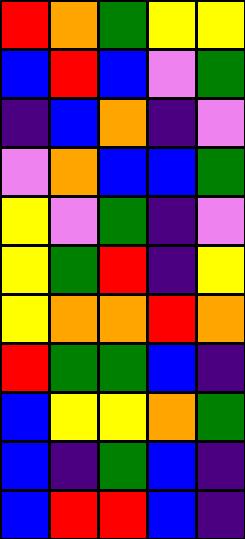[["red", "orange", "green", "yellow", "yellow"], ["blue", "red", "blue", "violet", "green"], ["indigo", "blue", "orange", "indigo", "violet"], ["violet", "orange", "blue", "blue", "green"], ["yellow", "violet", "green", "indigo", "violet"], ["yellow", "green", "red", "indigo", "yellow"], ["yellow", "orange", "orange", "red", "orange"], ["red", "green", "green", "blue", "indigo"], ["blue", "yellow", "yellow", "orange", "green"], ["blue", "indigo", "green", "blue", "indigo"], ["blue", "red", "red", "blue", "indigo"]]